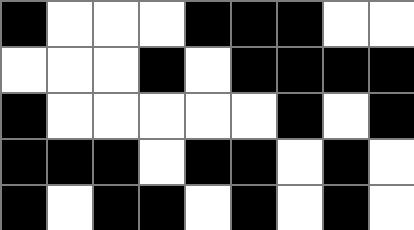[["black", "white", "white", "white", "black", "black", "black", "white", "white"], ["white", "white", "white", "black", "white", "black", "black", "black", "black"], ["black", "white", "white", "white", "white", "white", "black", "white", "black"], ["black", "black", "black", "white", "black", "black", "white", "black", "white"], ["black", "white", "black", "black", "white", "black", "white", "black", "white"]]